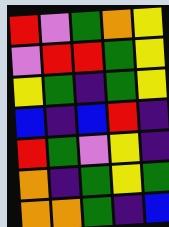[["red", "violet", "green", "orange", "yellow"], ["violet", "red", "red", "green", "yellow"], ["yellow", "green", "indigo", "green", "yellow"], ["blue", "indigo", "blue", "red", "indigo"], ["red", "green", "violet", "yellow", "indigo"], ["orange", "indigo", "green", "yellow", "green"], ["orange", "orange", "green", "indigo", "blue"]]